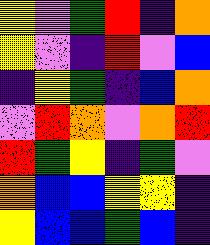[["yellow", "violet", "green", "red", "indigo", "orange"], ["yellow", "violet", "indigo", "red", "violet", "blue"], ["indigo", "yellow", "green", "indigo", "blue", "orange"], ["violet", "red", "orange", "violet", "orange", "red"], ["red", "green", "yellow", "indigo", "green", "violet"], ["orange", "blue", "blue", "yellow", "yellow", "indigo"], ["yellow", "blue", "blue", "green", "blue", "indigo"]]